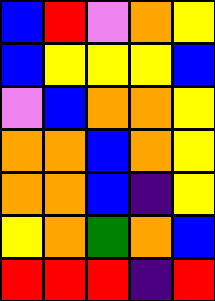[["blue", "red", "violet", "orange", "yellow"], ["blue", "yellow", "yellow", "yellow", "blue"], ["violet", "blue", "orange", "orange", "yellow"], ["orange", "orange", "blue", "orange", "yellow"], ["orange", "orange", "blue", "indigo", "yellow"], ["yellow", "orange", "green", "orange", "blue"], ["red", "red", "red", "indigo", "red"]]